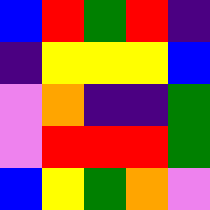[["blue", "red", "green", "red", "indigo"], ["indigo", "yellow", "yellow", "yellow", "blue"], ["violet", "orange", "indigo", "indigo", "green"], ["violet", "red", "red", "red", "green"], ["blue", "yellow", "green", "orange", "violet"]]